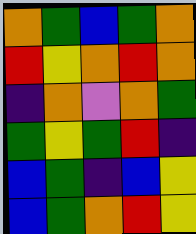[["orange", "green", "blue", "green", "orange"], ["red", "yellow", "orange", "red", "orange"], ["indigo", "orange", "violet", "orange", "green"], ["green", "yellow", "green", "red", "indigo"], ["blue", "green", "indigo", "blue", "yellow"], ["blue", "green", "orange", "red", "yellow"]]